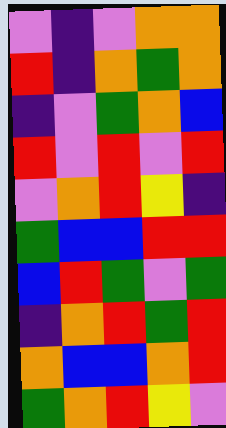[["violet", "indigo", "violet", "orange", "orange"], ["red", "indigo", "orange", "green", "orange"], ["indigo", "violet", "green", "orange", "blue"], ["red", "violet", "red", "violet", "red"], ["violet", "orange", "red", "yellow", "indigo"], ["green", "blue", "blue", "red", "red"], ["blue", "red", "green", "violet", "green"], ["indigo", "orange", "red", "green", "red"], ["orange", "blue", "blue", "orange", "red"], ["green", "orange", "red", "yellow", "violet"]]